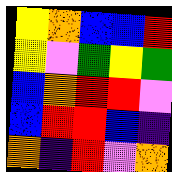[["yellow", "orange", "blue", "blue", "red"], ["yellow", "violet", "green", "yellow", "green"], ["blue", "orange", "red", "red", "violet"], ["blue", "red", "red", "blue", "indigo"], ["orange", "indigo", "red", "violet", "orange"]]